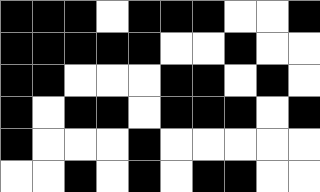[["black", "black", "black", "white", "black", "black", "black", "white", "white", "black"], ["black", "black", "black", "black", "black", "white", "white", "black", "white", "white"], ["black", "black", "white", "white", "white", "black", "black", "white", "black", "white"], ["black", "white", "black", "black", "white", "black", "black", "black", "white", "black"], ["black", "white", "white", "white", "black", "white", "white", "white", "white", "white"], ["white", "white", "black", "white", "black", "white", "black", "black", "white", "white"]]